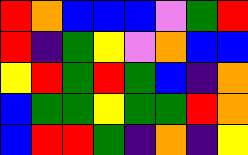[["red", "orange", "blue", "blue", "blue", "violet", "green", "red"], ["red", "indigo", "green", "yellow", "violet", "orange", "blue", "blue"], ["yellow", "red", "green", "red", "green", "blue", "indigo", "orange"], ["blue", "green", "green", "yellow", "green", "green", "red", "orange"], ["blue", "red", "red", "green", "indigo", "orange", "indigo", "yellow"]]